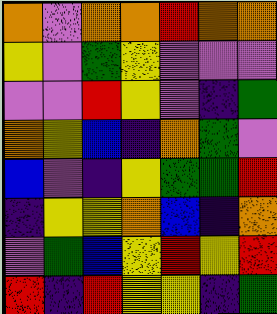[["orange", "violet", "orange", "orange", "red", "orange", "orange"], ["yellow", "violet", "green", "yellow", "violet", "violet", "violet"], ["violet", "violet", "red", "yellow", "violet", "indigo", "green"], ["orange", "yellow", "blue", "indigo", "orange", "green", "violet"], ["blue", "violet", "indigo", "yellow", "green", "green", "red"], ["indigo", "yellow", "yellow", "orange", "blue", "indigo", "orange"], ["violet", "green", "blue", "yellow", "red", "yellow", "red"], ["red", "indigo", "red", "yellow", "yellow", "indigo", "green"]]